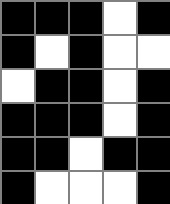[["black", "black", "black", "white", "black"], ["black", "white", "black", "white", "white"], ["white", "black", "black", "white", "black"], ["black", "black", "black", "white", "black"], ["black", "black", "white", "black", "black"], ["black", "white", "white", "white", "black"]]